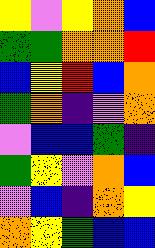[["yellow", "violet", "yellow", "orange", "blue"], ["green", "green", "orange", "orange", "red"], ["blue", "yellow", "red", "blue", "orange"], ["green", "orange", "indigo", "violet", "orange"], ["violet", "blue", "blue", "green", "indigo"], ["green", "yellow", "violet", "orange", "blue"], ["violet", "blue", "indigo", "orange", "yellow"], ["orange", "yellow", "green", "blue", "blue"]]